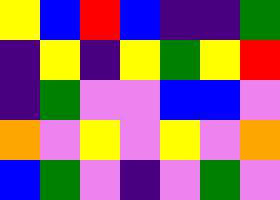[["yellow", "blue", "red", "blue", "indigo", "indigo", "green"], ["indigo", "yellow", "indigo", "yellow", "green", "yellow", "red"], ["indigo", "green", "violet", "violet", "blue", "blue", "violet"], ["orange", "violet", "yellow", "violet", "yellow", "violet", "orange"], ["blue", "green", "violet", "indigo", "violet", "green", "violet"]]